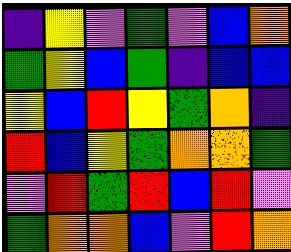[["indigo", "yellow", "violet", "green", "violet", "blue", "orange"], ["green", "yellow", "blue", "green", "indigo", "blue", "blue"], ["yellow", "blue", "red", "yellow", "green", "orange", "indigo"], ["red", "blue", "yellow", "green", "orange", "orange", "green"], ["violet", "red", "green", "red", "blue", "red", "violet"], ["green", "orange", "orange", "blue", "violet", "red", "orange"]]